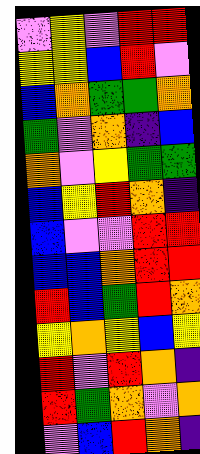[["violet", "yellow", "violet", "red", "red"], ["yellow", "yellow", "blue", "red", "violet"], ["blue", "orange", "green", "green", "orange"], ["green", "violet", "orange", "indigo", "blue"], ["orange", "violet", "yellow", "green", "green"], ["blue", "yellow", "red", "orange", "indigo"], ["blue", "violet", "violet", "red", "red"], ["blue", "blue", "orange", "red", "red"], ["red", "blue", "green", "red", "orange"], ["yellow", "orange", "yellow", "blue", "yellow"], ["red", "violet", "red", "orange", "indigo"], ["red", "green", "orange", "violet", "orange"], ["violet", "blue", "red", "orange", "indigo"]]